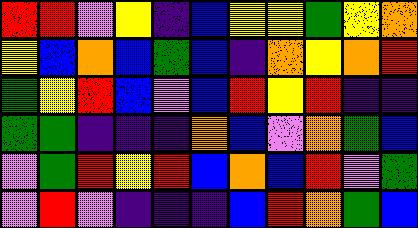[["red", "red", "violet", "yellow", "indigo", "blue", "yellow", "yellow", "green", "yellow", "orange"], ["yellow", "blue", "orange", "blue", "green", "blue", "indigo", "orange", "yellow", "orange", "red"], ["green", "yellow", "red", "blue", "violet", "blue", "red", "yellow", "red", "indigo", "indigo"], ["green", "green", "indigo", "indigo", "indigo", "orange", "blue", "violet", "orange", "green", "blue"], ["violet", "green", "red", "yellow", "red", "blue", "orange", "blue", "red", "violet", "green"], ["violet", "red", "violet", "indigo", "indigo", "indigo", "blue", "red", "orange", "green", "blue"]]